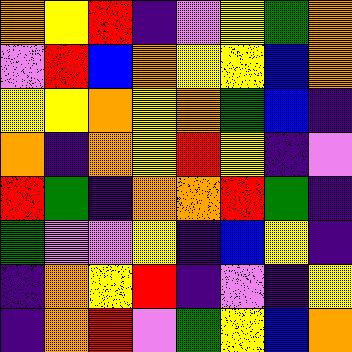[["orange", "yellow", "red", "indigo", "violet", "yellow", "green", "orange"], ["violet", "red", "blue", "orange", "yellow", "yellow", "blue", "orange"], ["yellow", "yellow", "orange", "yellow", "orange", "green", "blue", "indigo"], ["orange", "indigo", "orange", "yellow", "red", "yellow", "indigo", "violet"], ["red", "green", "indigo", "orange", "orange", "red", "green", "indigo"], ["green", "violet", "violet", "yellow", "indigo", "blue", "yellow", "indigo"], ["indigo", "orange", "yellow", "red", "indigo", "violet", "indigo", "yellow"], ["indigo", "orange", "red", "violet", "green", "yellow", "blue", "orange"]]